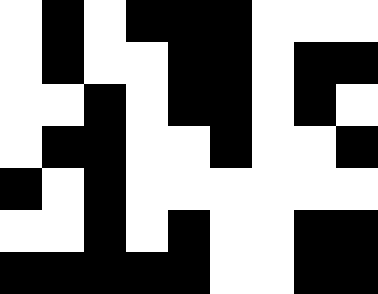[["white", "black", "white", "black", "black", "black", "white", "white", "white"], ["white", "black", "white", "white", "black", "black", "white", "black", "black"], ["white", "white", "black", "white", "black", "black", "white", "black", "white"], ["white", "black", "black", "white", "white", "black", "white", "white", "black"], ["black", "white", "black", "white", "white", "white", "white", "white", "white"], ["white", "white", "black", "white", "black", "white", "white", "black", "black"], ["black", "black", "black", "black", "black", "white", "white", "black", "black"]]